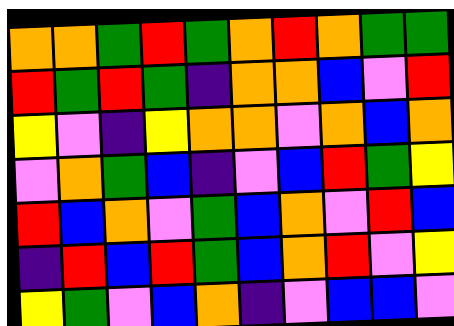[["orange", "orange", "green", "red", "green", "orange", "red", "orange", "green", "green"], ["red", "green", "red", "green", "indigo", "orange", "orange", "blue", "violet", "red"], ["yellow", "violet", "indigo", "yellow", "orange", "orange", "violet", "orange", "blue", "orange"], ["violet", "orange", "green", "blue", "indigo", "violet", "blue", "red", "green", "yellow"], ["red", "blue", "orange", "violet", "green", "blue", "orange", "violet", "red", "blue"], ["indigo", "red", "blue", "red", "green", "blue", "orange", "red", "violet", "yellow"], ["yellow", "green", "violet", "blue", "orange", "indigo", "violet", "blue", "blue", "violet"]]